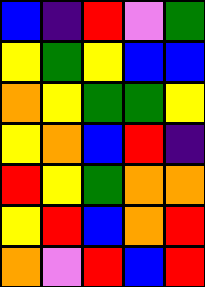[["blue", "indigo", "red", "violet", "green"], ["yellow", "green", "yellow", "blue", "blue"], ["orange", "yellow", "green", "green", "yellow"], ["yellow", "orange", "blue", "red", "indigo"], ["red", "yellow", "green", "orange", "orange"], ["yellow", "red", "blue", "orange", "red"], ["orange", "violet", "red", "blue", "red"]]